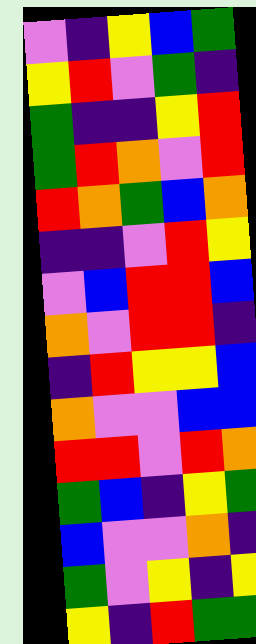[["violet", "indigo", "yellow", "blue", "green"], ["yellow", "red", "violet", "green", "indigo"], ["green", "indigo", "indigo", "yellow", "red"], ["green", "red", "orange", "violet", "red"], ["red", "orange", "green", "blue", "orange"], ["indigo", "indigo", "violet", "red", "yellow"], ["violet", "blue", "red", "red", "blue"], ["orange", "violet", "red", "red", "indigo"], ["indigo", "red", "yellow", "yellow", "blue"], ["orange", "violet", "violet", "blue", "blue"], ["red", "red", "violet", "red", "orange"], ["green", "blue", "indigo", "yellow", "green"], ["blue", "violet", "violet", "orange", "indigo"], ["green", "violet", "yellow", "indigo", "yellow"], ["yellow", "indigo", "red", "green", "green"]]